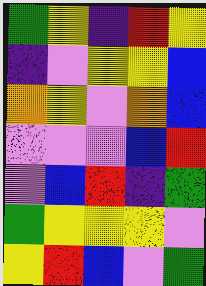[["green", "yellow", "indigo", "red", "yellow"], ["indigo", "violet", "yellow", "yellow", "blue"], ["orange", "yellow", "violet", "orange", "blue"], ["violet", "violet", "violet", "blue", "red"], ["violet", "blue", "red", "indigo", "green"], ["green", "yellow", "yellow", "yellow", "violet"], ["yellow", "red", "blue", "violet", "green"]]